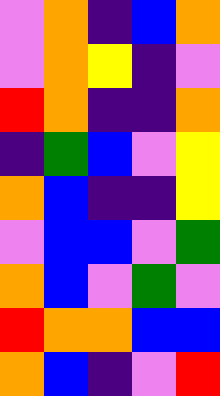[["violet", "orange", "indigo", "blue", "orange"], ["violet", "orange", "yellow", "indigo", "violet"], ["red", "orange", "indigo", "indigo", "orange"], ["indigo", "green", "blue", "violet", "yellow"], ["orange", "blue", "indigo", "indigo", "yellow"], ["violet", "blue", "blue", "violet", "green"], ["orange", "blue", "violet", "green", "violet"], ["red", "orange", "orange", "blue", "blue"], ["orange", "blue", "indigo", "violet", "red"]]